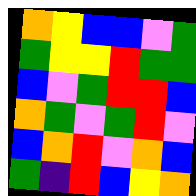[["orange", "yellow", "blue", "blue", "violet", "green"], ["green", "yellow", "yellow", "red", "green", "green"], ["blue", "violet", "green", "red", "red", "blue"], ["orange", "green", "violet", "green", "red", "violet"], ["blue", "orange", "red", "violet", "orange", "blue"], ["green", "indigo", "red", "blue", "yellow", "orange"]]